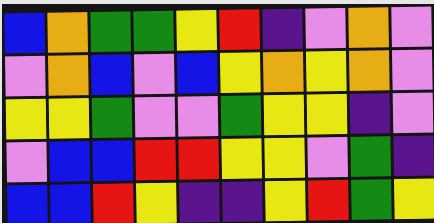[["blue", "orange", "green", "green", "yellow", "red", "indigo", "violet", "orange", "violet"], ["violet", "orange", "blue", "violet", "blue", "yellow", "orange", "yellow", "orange", "violet"], ["yellow", "yellow", "green", "violet", "violet", "green", "yellow", "yellow", "indigo", "violet"], ["violet", "blue", "blue", "red", "red", "yellow", "yellow", "violet", "green", "indigo"], ["blue", "blue", "red", "yellow", "indigo", "indigo", "yellow", "red", "green", "yellow"]]